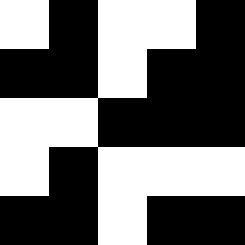[["white", "black", "white", "white", "black"], ["black", "black", "white", "black", "black"], ["white", "white", "black", "black", "black"], ["white", "black", "white", "white", "white"], ["black", "black", "white", "black", "black"]]